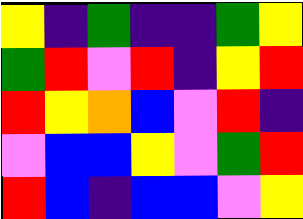[["yellow", "indigo", "green", "indigo", "indigo", "green", "yellow"], ["green", "red", "violet", "red", "indigo", "yellow", "red"], ["red", "yellow", "orange", "blue", "violet", "red", "indigo"], ["violet", "blue", "blue", "yellow", "violet", "green", "red"], ["red", "blue", "indigo", "blue", "blue", "violet", "yellow"]]